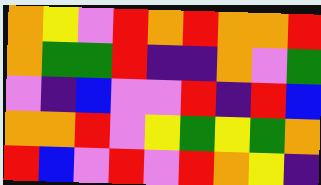[["orange", "yellow", "violet", "red", "orange", "red", "orange", "orange", "red"], ["orange", "green", "green", "red", "indigo", "indigo", "orange", "violet", "green"], ["violet", "indigo", "blue", "violet", "violet", "red", "indigo", "red", "blue"], ["orange", "orange", "red", "violet", "yellow", "green", "yellow", "green", "orange"], ["red", "blue", "violet", "red", "violet", "red", "orange", "yellow", "indigo"]]